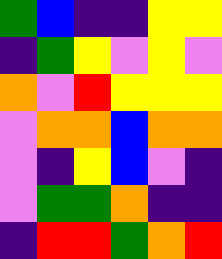[["green", "blue", "indigo", "indigo", "yellow", "yellow"], ["indigo", "green", "yellow", "violet", "yellow", "violet"], ["orange", "violet", "red", "yellow", "yellow", "yellow"], ["violet", "orange", "orange", "blue", "orange", "orange"], ["violet", "indigo", "yellow", "blue", "violet", "indigo"], ["violet", "green", "green", "orange", "indigo", "indigo"], ["indigo", "red", "red", "green", "orange", "red"]]